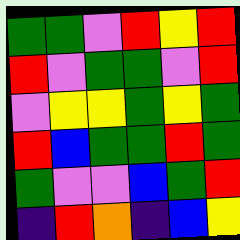[["green", "green", "violet", "red", "yellow", "red"], ["red", "violet", "green", "green", "violet", "red"], ["violet", "yellow", "yellow", "green", "yellow", "green"], ["red", "blue", "green", "green", "red", "green"], ["green", "violet", "violet", "blue", "green", "red"], ["indigo", "red", "orange", "indigo", "blue", "yellow"]]